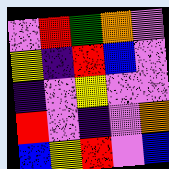[["violet", "red", "green", "orange", "violet"], ["yellow", "indigo", "red", "blue", "violet"], ["indigo", "violet", "yellow", "violet", "violet"], ["red", "violet", "indigo", "violet", "orange"], ["blue", "yellow", "red", "violet", "blue"]]